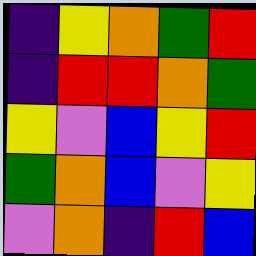[["indigo", "yellow", "orange", "green", "red"], ["indigo", "red", "red", "orange", "green"], ["yellow", "violet", "blue", "yellow", "red"], ["green", "orange", "blue", "violet", "yellow"], ["violet", "orange", "indigo", "red", "blue"]]